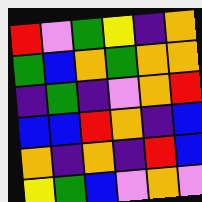[["red", "violet", "green", "yellow", "indigo", "orange"], ["green", "blue", "orange", "green", "orange", "orange"], ["indigo", "green", "indigo", "violet", "orange", "red"], ["blue", "blue", "red", "orange", "indigo", "blue"], ["orange", "indigo", "orange", "indigo", "red", "blue"], ["yellow", "green", "blue", "violet", "orange", "violet"]]